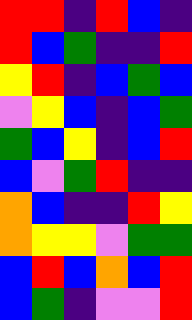[["red", "red", "indigo", "red", "blue", "indigo"], ["red", "blue", "green", "indigo", "indigo", "red"], ["yellow", "red", "indigo", "blue", "green", "blue"], ["violet", "yellow", "blue", "indigo", "blue", "green"], ["green", "blue", "yellow", "indigo", "blue", "red"], ["blue", "violet", "green", "red", "indigo", "indigo"], ["orange", "blue", "indigo", "indigo", "red", "yellow"], ["orange", "yellow", "yellow", "violet", "green", "green"], ["blue", "red", "blue", "orange", "blue", "red"], ["blue", "green", "indigo", "violet", "violet", "red"]]